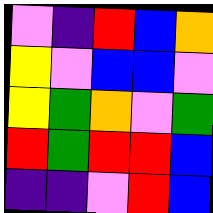[["violet", "indigo", "red", "blue", "orange"], ["yellow", "violet", "blue", "blue", "violet"], ["yellow", "green", "orange", "violet", "green"], ["red", "green", "red", "red", "blue"], ["indigo", "indigo", "violet", "red", "blue"]]